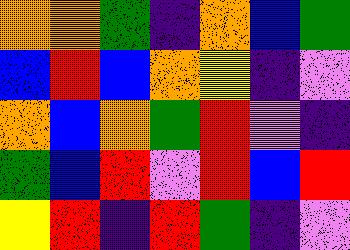[["orange", "orange", "green", "indigo", "orange", "blue", "green"], ["blue", "red", "blue", "orange", "yellow", "indigo", "violet"], ["orange", "blue", "orange", "green", "red", "violet", "indigo"], ["green", "blue", "red", "violet", "red", "blue", "red"], ["yellow", "red", "indigo", "red", "green", "indigo", "violet"]]